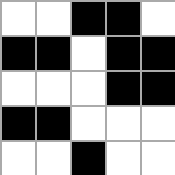[["white", "white", "black", "black", "white"], ["black", "black", "white", "black", "black"], ["white", "white", "white", "black", "black"], ["black", "black", "white", "white", "white"], ["white", "white", "black", "white", "white"]]